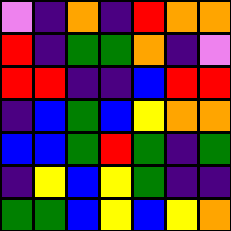[["violet", "indigo", "orange", "indigo", "red", "orange", "orange"], ["red", "indigo", "green", "green", "orange", "indigo", "violet"], ["red", "red", "indigo", "indigo", "blue", "red", "red"], ["indigo", "blue", "green", "blue", "yellow", "orange", "orange"], ["blue", "blue", "green", "red", "green", "indigo", "green"], ["indigo", "yellow", "blue", "yellow", "green", "indigo", "indigo"], ["green", "green", "blue", "yellow", "blue", "yellow", "orange"]]